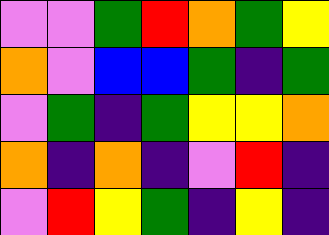[["violet", "violet", "green", "red", "orange", "green", "yellow"], ["orange", "violet", "blue", "blue", "green", "indigo", "green"], ["violet", "green", "indigo", "green", "yellow", "yellow", "orange"], ["orange", "indigo", "orange", "indigo", "violet", "red", "indigo"], ["violet", "red", "yellow", "green", "indigo", "yellow", "indigo"]]